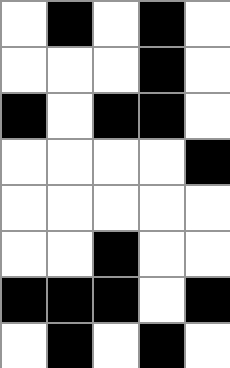[["white", "black", "white", "black", "white"], ["white", "white", "white", "black", "white"], ["black", "white", "black", "black", "white"], ["white", "white", "white", "white", "black"], ["white", "white", "white", "white", "white"], ["white", "white", "black", "white", "white"], ["black", "black", "black", "white", "black"], ["white", "black", "white", "black", "white"]]